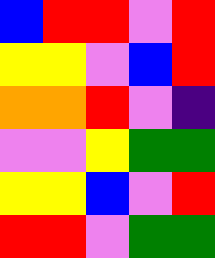[["blue", "red", "red", "violet", "red"], ["yellow", "yellow", "violet", "blue", "red"], ["orange", "orange", "red", "violet", "indigo"], ["violet", "violet", "yellow", "green", "green"], ["yellow", "yellow", "blue", "violet", "red"], ["red", "red", "violet", "green", "green"]]